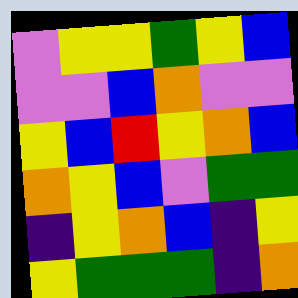[["violet", "yellow", "yellow", "green", "yellow", "blue"], ["violet", "violet", "blue", "orange", "violet", "violet"], ["yellow", "blue", "red", "yellow", "orange", "blue"], ["orange", "yellow", "blue", "violet", "green", "green"], ["indigo", "yellow", "orange", "blue", "indigo", "yellow"], ["yellow", "green", "green", "green", "indigo", "orange"]]